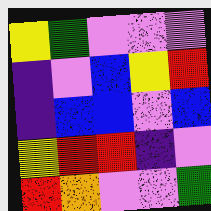[["yellow", "green", "violet", "violet", "violet"], ["indigo", "violet", "blue", "yellow", "red"], ["indigo", "blue", "blue", "violet", "blue"], ["yellow", "red", "red", "indigo", "violet"], ["red", "orange", "violet", "violet", "green"]]